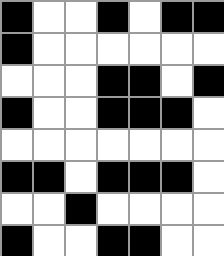[["black", "white", "white", "black", "white", "black", "black"], ["black", "white", "white", "white", "white", "white", "white"], ["white", "white", "white", "black", "black", "white", "black"], ["black", "white", "white", "black", "black", "black", "white"], ["white", "white", "white", "white", "white", "white", "white"], ["black", "black", "white", "black", "black", "black", "white"], ["white", "white", "black", "white", "white", "white", "white"], ["black", "white", "white", "black", "black", "white", "white"]]